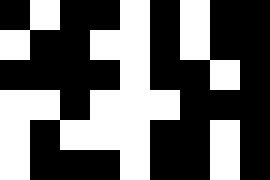[["black", "white", "black", "black", "white", "black", "white", "black", "black"], ["white", "black", "black", "white", "white", "black", "white", "black", "black"], ["black", "black", "black", "black", "white", "black", "black", "white", "black"], ["white", "white", "black", "white", "white", "white", "black", "black", "black"], ["white", "black", "white", "white", "white", "black", "black", "white", "black"], ["white", "black", "black", "black", "white", "black", "black", "white", "black"]]